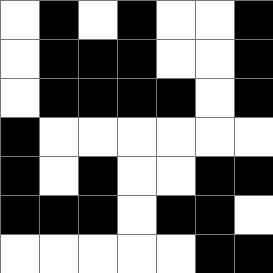[["white", "black", "white", "black", "white", "white", "black"], ["white", "black", "black", "black", "white", "white", "black"], ["white", "black", "black", "black", "black", "white", "black"], ["black", "white", "white", "white", "white", "white", "white"], ["black", "white", "black", "white", "white", "black", "black"], ["black", "black", "black", "white", "black", "black", "white"], ["white", "white", "white", "white", "white", "black", "black"]]